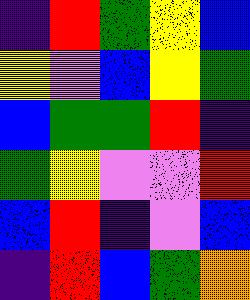[["indigo", "red", "green", "yellow", "blue"], ["yellow", "violet", "blue", "yellow", "green"], ["blue", "green", "green", "red", "indigo"], ["green", "yellow", "violet", "violet", "red"], ["blue", "red", "indigo", "violet", "blue"], ["indigo", "red", "blue", "green", "orange"]]